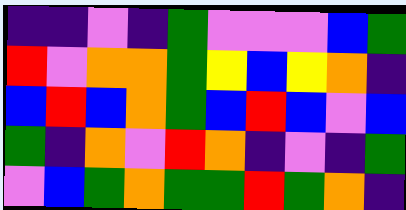[["indigo", "indigo", "violet", "indigo", "green", "violet", "violet", "violet", "blue", "green"], ["red", "violet", "orange", "orange", "green", "yellow", "blue", "yellow", "orange", "indigo"], ["blue", "red", "blue", "orange", "green", "blue", "red", "blue", "violet", "blue"], ["green", "indigo", "orange", "violet", "red", "orange", "indigo", "violet", "indigo", "green"], ["violet", "blue", "green", "orange", "green", "green", "red", "green", "orange", "indigo"]]